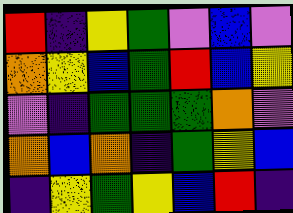[["red", "indigo", "yellow", "green", "violet", "blue", "violet"], ["orange", "yellow", "blue", "green", "red", "blue", "yellow"], ["violet", "indigo", "green", "green", "green", "orange", "violet"], ["orange", "blue", "orange", "indigo", "green", "yellow", "blue"], ["indigo", "yellow", "green", "yellow", "blue", "red", "indigo"]]